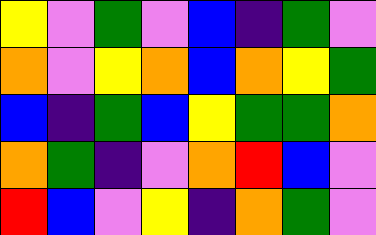[["yellow", "violet", "green", "violet", "blue", "indigo", "green", "violet"], ["orange", "violet", "yellow", "orange", "blue", "orange", "yellow", "green"], ["blue", "indigo", "green", "blue", "yellow", "green", "green", "orange"], ["orange", "green", "indigo", "violet", "orange", "red", "blue", "violet"], ["red", "blue", "violet", "yellow", "indigo", "orange", "green", "violet"]]